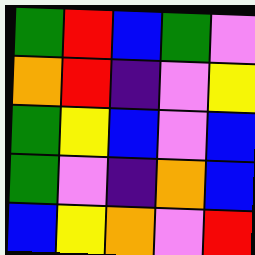[["green", "red", "blue", "green", "violet"], ["orange", "red", "indigo", "violet", "yellow"], ["green", "yellow", "blue", "violet", "blue"], ["green", "violet", "indigo", "orange", "blue"], ["blue", "yellow", "orange", "violet", "red"]]